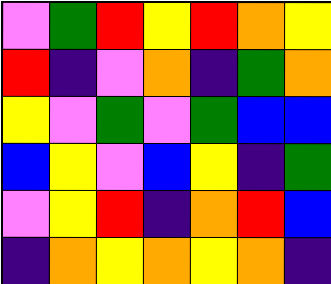[["violet", "green", "red", "yellow", "red", "orange", "yellow"], ["red", "indigo", "violet", "orange", "indigo", "green", "orange"], ["yellow", "violet", "green", "violet", "green", "blue", "blue"], ["blue", "yellow", "violet", "blue", "yellow", "indigo", "green"], ["violet", "yellow", "red", "indigo", "orange", "red", "blue"], ["indigo", "orange", "yellow", "orange", "yellow", "orange", "indigo"]]